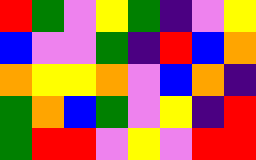[["red", "green", "violet", "yellow", "green", "indigo", "violet", "yellow"], ["blue", "violet", "violet", "green", "indigo", "red", "blue", "orange"], ["orange", "yellow", "yellow", "orange", "violet", "blue", "orange", "indigo"], ["green", "orange", "blue", "green", "violet", "yellow", "indigo", "red"], ["green", "red", "red", "violet", "yellow", "violet", "red", "red"]]